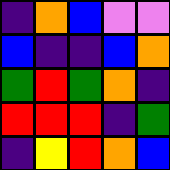[["indigo", "orange", "blue", "violet", "violet"], ["blue", "indigo", "indigo", "blue", "orange"], ["green", "red", "green", "orange", "indigo"], ["red", "red", "red", "indigo", "green"], ["indigo", "yellow", "red", "orange", "blue"]]